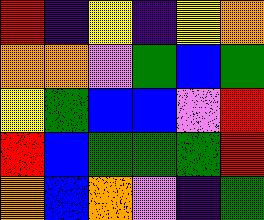[["red", "indigo", "yellow", "indigo", "yellow", "orange"], ["orange", "orange", "violet", "green", "blue", "green"], ["yellow", "green", "blue", "blue", "violet", "red"], ["red", "blue", "green", "green", "green", "red"], ["orange", "blue", "orange", "violet", "indigo", "green"]]